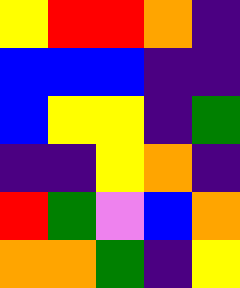[["yellow", "red", "red", "orange", "indigo"], ["blue", "blue", "blue", "indigo", "indigo"], ["blue", "yellow", "yellow", "indigo", "green"], ["indigo", "indigo", "yellow", "orange", "indigo"], ["red", "green", "violet", "blue", "orange"], ["orange", "orange", "green", "indigo", "yellow"]]